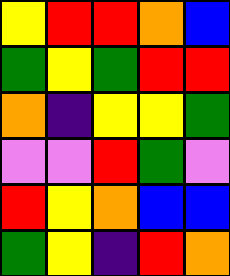[["yellow", "red", "red", "orange", "blue"], ["green", "yellow", "green", "red", "red"], ["orange", "indigo", "yellow", "yellow", "green"], ["violet", "violet", "red", "green", "violet"], ["red", "yellow", "orange", "blue", "blue"], ["green", "yellow", "indigo", "red", "orange"]]